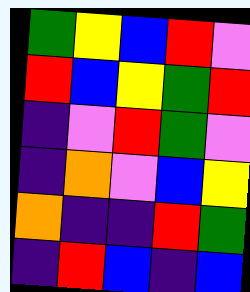[["green", "yellow", "blue", "red", "violet"], ["red", "blue", "yellow", "green", "red"], ["indigo", "violet", "red", "green", "violet"], ["indigo", "orange", "violet", "blue", "yellow"], ["orange", "indigo", "indigo", "red", "green"], ["indigo", "red", "blue", "indigo", "blue"]]